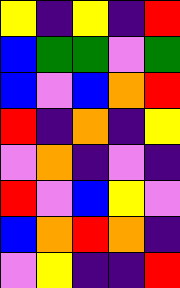[["yellow", "indigo", "yellow", "indigo", "red"], ["blue", "green", "green", "violet", "green"], ["blue", "violet", "blue", "orange", "red"], ["red", "indigo", "orange", "indigo", "yellow"], ["violet", "orange", "indigo", "violet", "indigo"], ["red", "violet", "blue", "yellow", "violet"], ["blue", "orange", "red", "orange", "indigo"], ["violet", "yellow", "indigo", "indigo", "red"]]